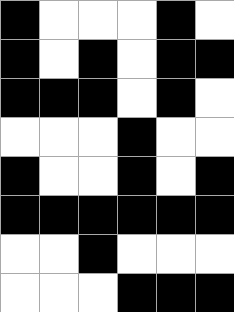[["black", "white", "white", "white", "black", "white"], ["black", "white", "black", "white", "black", "black"], ["black", "black", "black", "white", "black", "white"], ["white", "white", "white", "black", "white", "white"], ["black", "white", "white", "black", "white", "black"], ["black", "black", "black", "black", "black", "black"], ["white", "white", "black", "white", "white", "white"], ["white", "white", "white", "black", "black", "black"]]